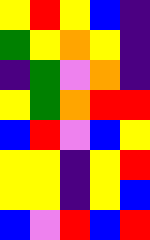[["yellow", "red", "yellow", "blue", "indigo"], ["green", "yellow", "orange", "yellow", "indigo"], ["indigo", "green", "violet", "orange", "indigo"], ["yellow", "green", "orange", "red", "red"], ["blue", "red", "violet", "blue", "yellow"], ["yellow", "yellow", "indigo", "yellow", "red"], ["yellow", "yellow", "indigo", "yellow", "blue"], ["blue", "violet", "red", "blue", "red"]]